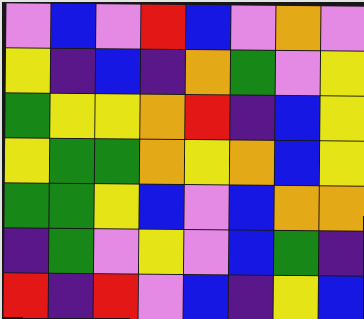[["violet", "blue", "violet", "red", "blue", "violet", "orange", "violet"], ["yellow", "indigo", "blue", "indigo", "orange", "green", "violet", "yellow"], ["green", "yellow", "yellow", "orange", "red", "indigo", "blue", "yellow"], ["yellow", "green", "green", "orange", "yellow", "orange", "blue", "yellow"], ["green", "green", "yellow", "blue", "violet", "blue", "orange", "orange"], ["indigo", "green", "violet", "yellow", "violet", "blue", "green", "indigo"], ["red", "indigo", "red", "violet", "blue", "indigo", "yellow", "blue"]]